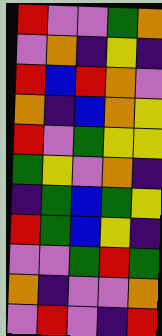[["red", "violet", "violet", "green", "orange"], ["violet", "orange", "indigo", "yellow", "indigo"], ["red", "blue", "red", "orange", "violet"], ["orange", "indigo", "blue", "orange", "yellow"], ["red", "violet", "green", "yellow", "yellow"], ["green", "yellow", "violet", "orange", "indigo"], ["indigo", "green", "blue", "green", "yellow"], ["red", "green", "blue", "yellow", "indigo"], ["violet", "violet", "green", "red", "green"], ["orange", "indigo", "violet", "violet", "orange"], ["violet", "red", "violet", "indigo", "red"]]